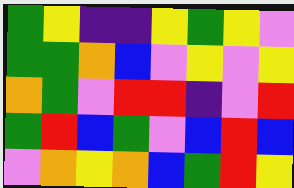[["green", "yellow", "indigo", "indigo", "yellow", "green", "yellow", "violet"], ["green", "green", "orange", "blue", "violet", "yellow", "violet", "yellow"], ["orange", "green", "violet", "red", "red", "indigo", "violet", "red"], ["green", "red", "blue", "green", "violet", "blue", "red", "blue"], ["violet", "orange", "yellow", "orange", "blue", "green", "red", "yellow"]]